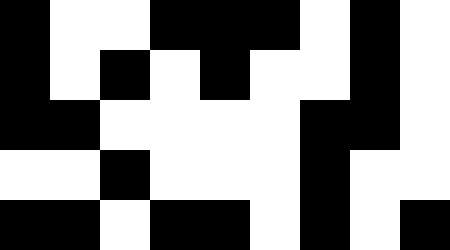[["black", "white", "white", "black", "black", "black", "white", "black", "white"], ["black", "white", "black", "white", "black", "white", "white", "black", "white"], ["black", "black", "white", "white", "white", "white", "black", "black", "white"], ["white", "white", "black", "white", "white", "white", "black", "white", "white"], ["black", "black", "white", "black", "black", "white", "black", "white", "black"]]